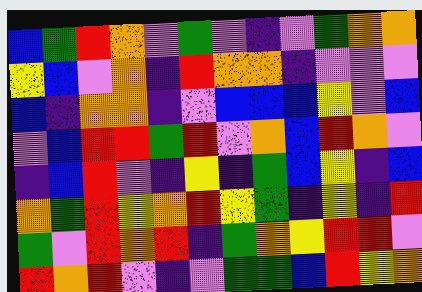[["blue", "green", "red", "orange", "violet", "green", "violet", "indigo", "violet", "green", "orange", "orange"], ["yellow", "blue", "violet", "orange", "indigo", "red", "orange", "orange", "indigo", "violet", "violet", "violet"], ["blue", "indigo", "orange", "orange", "indigo", "violet", "blue", "blue", "blue", "yellow", "violet", "blue"], ["violet", "blue", "red", "red", "green", "red", "violet", "orange", "blue", "red", "orange", "violet"], ["indigo", "blue", "red", "violet", "indigo", "yellow", "indigo", "green", "blue", "yellow", "indigo", "blue"], ["orange", "green", "red", "yellow", "orange", "red", "yellow", "green", "indigo", "yellow", "indigo", "red"], ["green", "violet", "red", "orange", "red", "indigo", "green", "orange", "yellow", "red", "red", "violet"], ["red", "orange", "red", "violet", "indigo", "violet", "green", "green", "blue", "red", "yellow", "orange"]]